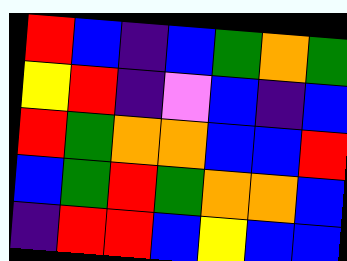[["red", "blue", "indigo", "blue", "green", "orange", "green"], ["yellow", "red", "indigo", "violet", "blue", "indigo", "blue"], ["red", "green", "orange", "orange", "blue", "blue", "red"], ["blue", "green", "red", "green", "orange", "orange", "blue"], ["indigo", "red", "red", "blue", "yellow", "blue", "blue"]]